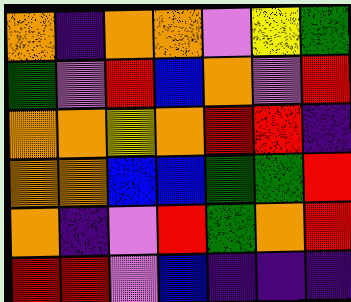[["orange", "indigo", "orange", "orange", "violet", "yellow", "green"], ["green", "violet", "red", "blue", "orange", "violet", "red"], ["orange", "orange", "yellow", "orange", "red", "red", "indigo"], ["orange", "orange", "blue", "blue", "green", "green", "red"], ["orange", "indigo", "violet", "red", "green", "orange", "red"], ["red", "red", "violet", "blue", "indigo", "indigo", "indigo"]]